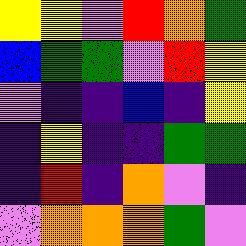[["yellow", "yellow", "violet", "red", "orange", "green"], ["blue", "green", "green", "violet", "red", "yellow"], ["violet", "indigo", "indigo", "blue", "indigo", "yellow"], ["indigo", "yellow", "indigo", "indigo", "green", "green"], ["indigo", "red", "indigo", "orange", "violet", "indigo"], ["violet", "orange", "orange", "orange", "green", "violet"]]